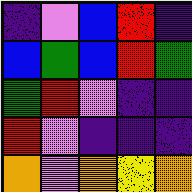[["indigo", "violet", "blue", "red", "indigo"], ["blue", "green", "blue", "red", "green"], ["green", "red", "violet", "indigo", "indigo"], ["red", "violet", "indigo", "indigo", "indigo"], ["orange", "violet", "orange", "yellow", "orange"]]